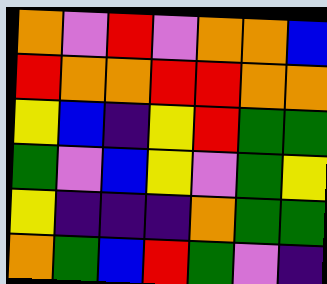[["orange", "violet", "red", "violet", "orange", "orange", "blue"], ["red", "orange", "orange", "red", "red", "orange", "orange"], ["yellow", "blue", "indigo", "yellow", "red", "green", "green"], ["green", "violet", "blue", "yellow", "violet", "green", "yellow"], ["yellow", "indigo", "indigo", "indigo", "orange", "green", "green"], ["orange", "green", "blue", "red", "green", "violet", "indigo"]]